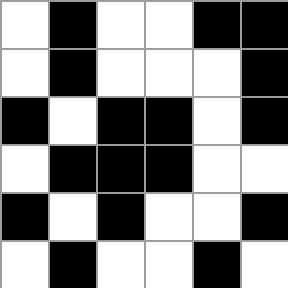[["white", "black", "white", "white", "black", "black"], ["white", "black", "white", "white", "white", "black"], ["black", "white", "black", "black", "white", "black"], ["white", "black", "black", "black", "white", "white"], ["black", "white", "black", "white", "white", "black"], ["white", "black", "white", "white", "black", "white"]]